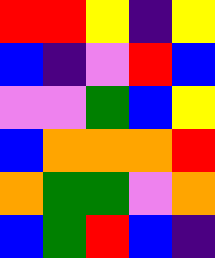[["red", "red", "yellow", "indigo", "yellow"], ["blue", "indigo", "violet", "red", "blue"], ["violet", "violet", "green", "blue", "yellow"], ["blue", "orange", "orange", "orange", "red"], ["orange", "green", "green", "violet", "orange"], ["blue", "green", "red", "blue", "indigo"]]